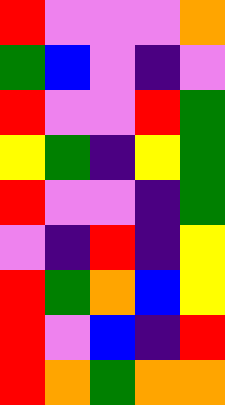[["red", "violet", "violet", "violet", "orange"], ["green", "blue", "violet", "indigo", "violet"], ["red", "violet", "violet", "red", "green"], ["yellow", "green", "indigo", "yellow", "green"], ["red", "violet", "violet", "indigo", "green"], ["violet", "indigo", "red", "indigo", "yellow"], ["red", "green", "orange", "blue", "yellow"], ["red", "violet", "blue", "indigo", "red"], ["red", "orange", "green", "orange", "orange"]]